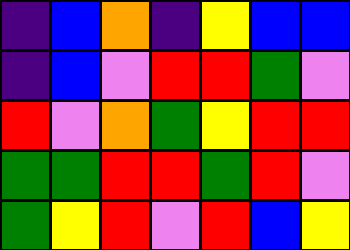[["indigo", "blue", "orange", "indigo", "yellow", "blue", "blue"], ["indigo", "blue", "violet", "red", "red", "green", "violet"], ["red", "violet", "orange", "green", "yellow", "red", "red"], ["green", "green", "red", "red", "green", "red", "violet"], ["green", "yellow", "red", "violet", "red", "blue", "yellow"]]